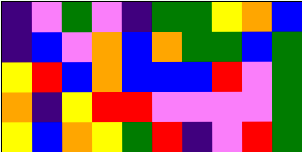[["indigo", "violet", "green", "violet", "indigo", "green", "green", "yellow", "orange", "blue"], ["indigo", "blue", "violet", "orange", "blue", "orange", "green", "green", "blue", "green"], ["yellow", "red", "blue", "orange", "blue", "blue", "blue", "red", "violet", "green"], ["orange", "indigo", "yellow", "red", "red", "violet", "violet", "violet", "violet", "green"], ["yellow", "blue", "orange", "yellow", "green", "red", "indigo", "violet", "red", "green"]]